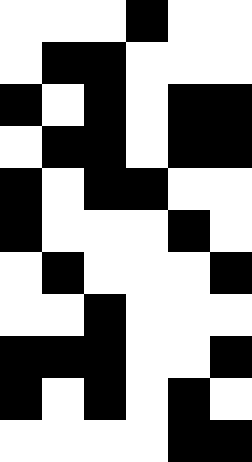[["white", "white", "white", "black", "white", "white"], ["white", "black", "black", "white", "white", "white"], ["black", "white", "black", "white", "black", "black"], ["white", "black", "black", "white", "black", "black"], ["black", "white", "black", "black", "white", "white"], ["black", "white", "white", "white", "black", "white"], ["white", "black", "white", "white", "white", "black"], ["white", "white", "black", "white", "white", "white"], ["black", "black", "black", "white", "white", "black"], ["black", "white", "black", "white", "black", "white"], ["white", "white", "white", "white", "black", "black"]]